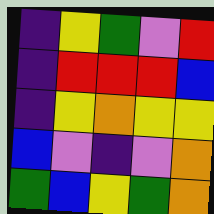[["indigo", "yellow", "green", "violet", "red"], ["indigo", "red", "red", "red", "blue"], ["indigo", "yellow", "orange", "yellow", "yellow"], ["blue", "violet", "indigo", "violet", "orange"], ["green", "blue", "yellow", "green", "orange"]]